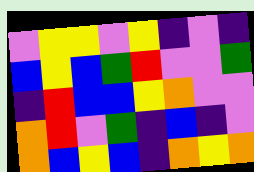[["violet", "yellow", "yellow", "violet", "yellow", "indigo", "violet", "indigo"], ["blue", "yellow", "blue", "green", "red", "violet", "violet", "green"], ["indigo", "red", "blue", "blue", "yellow", "orange", "violet", "violet"], ["orange", "red", "violet", "green", "indigo", "blue", "indigo", "violet"], ["orange", "blue", "yellow", "blue", "indigo", "orange", "yellow", "orange"]]